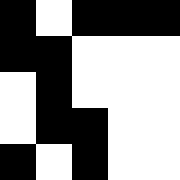[["black", "white", "black", "black", "black"], ["black", "black", "white", "white", "white"], ["white", "black", "white", "white", "white"], ["white", "black", "black", "white", "white"], ["black", "white", "black", "white", "white"]]